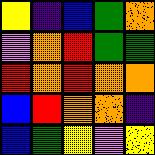[["yellow", "indigo", "blue", "green", "orange"], ["violet", "orange", "red", "green", "green"], ["red", "orange", "red", "orange", "orange"], ["blue", "red", "orange", "orange", "indigo"], ["blue", "green", "yellow", "violet", "yellow"]]